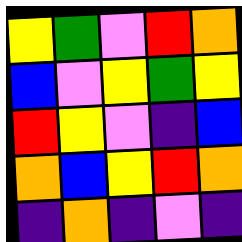[["yellow", "green", "violet", "red", "orange"], ["blue", "violet", "yellow", "green", "yellow"], ["red", "yellow", "violet", "indigo", "blue"], ["orange", "blue", "yellow", "red", "orange"], ["indigo", "orange", "indigo", "violet", "indigo"]]